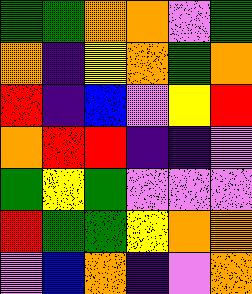[["green", "green", "orange", "orange", "violet", "green"], ["orange", "indigo", "yellow", "orange", "green", "orange"], ["red", "indigo", "blue", "violet", "yellow", "red"], ["orange", "red", "red", "indigo", "indigo", "violet"], ["green", "yellow", "green", "violet", "violet", "violet"], ["red", "green", "green", "yellow", "orange", "orange"], ["violet", "blue", "orange", "indigo", "violet", "orange"]]